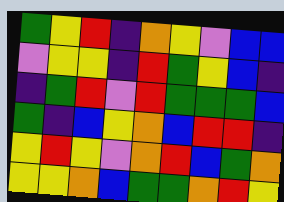[["green", "yellow", "red", "indigo", "orange", "yellow", "violet", "blue", "blue"], ["violet", "yellow", "yellow", "indigo", "red", "green", "yellow", "blue", "indigo"], ["indigo", "green", "red", "violet", "red", "green", "green", "green", "blue"], ["green", "indigo", "blue", "yellow", "orange", "blue", "red", "red", "indigo"], ["yellow", "red", "yellow", "violet", "orange", "red", "blue", "green", "orange"], ["yellow", "yellow", "orange", "blue", "green", "green", "orange", "red", "yellow"]]